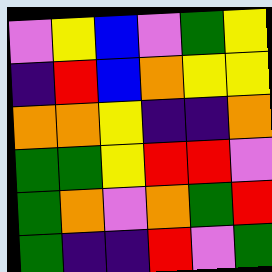[["violet", "yellow", "blue", "violet", "green", "yellow"], ["indigo", "red", "blue", "orange", "yellow", "yellow"], ["orange", "orange", "yellow", "indigo", "indigo", "orange"], ["green", "green", "yellow", "red", "red", "violet"], ["green", "orange", "violet", "orange", "green", "red"], ["green", "indigo", "indigo", "red", "violet", "green"]]